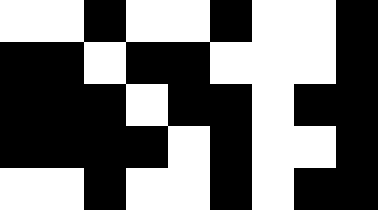[["white", "white", "black", "white", "white", "black", "white", "white", "black"], ["black", "black", "white", "black", "black", "white", "white", "white", "black"], ["black", "black", "black", "white", "black", "black", "white", "black", "black"], ["black", "black", "black", "black", "white", "black", "white", "white", "black"], ["white", "white", "black", "white", "white", "black", "white", "black", "black"]]